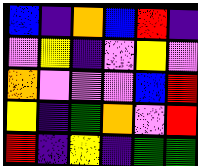[["blue", "indigo", "orange", "blue", "red", "indigo"], ["violet", "yellow", "indigo", "violet", "yellow", "violet"], ["orange", "violet", "violet", "violet", "blue", "red"], ["yellow", "indigo", "green", "orange", "violet", "red"], ["red", "indigo", "yellow", "indigo", "green", "green"]]